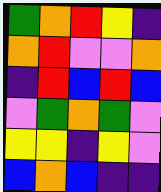[["green", "orange", "red", "yellow", "indigo"], ["orange", "red", "violet", "violet", "orange"], ["indigo", "red", "blue", "red", "blue"], ["violet", "green", "orange", "green", "violet"], ["yellow", "yellow", "indigo", "yellow", "violet"], ["blue", "orange", "blue", "indigo", "indigo"]]